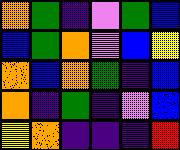[["orange", "green", "indigo", "violet", "green", "blue"], ["blue", "green", "orange", "violet", "blue", "yellow"], ["orange", "blue", "orange", "green", "indigo", "blue"], ["orange", "indigo", "green", "indigo", "violet", "blue"], ["yellow", "orange", "indigo", "indigo", "indigo", "red"]]